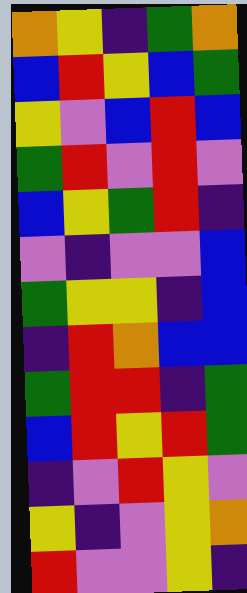[["orange", "yellow", "indigo", "green", "orange"], ["blue", "red", "yellow", "blue", "green"], ["yellow", "violet", "blue", "red", "blue"], ["green", "red", "violet", "red", "violet"], ["blue", "yellow", "green", "red", "indigo"], ["violet", "indigo", "violet", "violet", "blue"], ["green", "yellow", "yellow", "indigo", "blue"], ["indigo", "red", "orange", "blue", "blue"], ["green", "red", "red", "indigo", "green"], ["blue", "red", "yellow", "red", "green"], ["indigo", "violet", "red", "yellow", "violet"], ["yellow", "indigo", "violet", "yellow", "orange"], ["red", "violet", "violet", "yellow", "indigo"]]